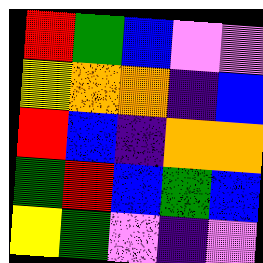[["red", "green", "blue", "violet", "violet"], ["yellow", "orange", "orange", "indigo", "blue"], ["red", "blue", "indigo", "orange", "orange"], ["green", "red", "blue", "green", "blue"], ["yellow", "green", "violet", "indigo", "violet"]]